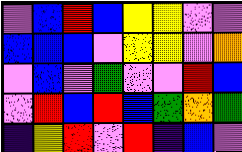[["violet", "blue", "red", "blue", "yellow", "yellow", "violet", "violet"], ["blue", "blue", "blue", "violet", "yellow", "yellow", "violet", "orange"], ["violet", "blue", "violet", "green", "violet", "violet", "red", "blue"], ["violet", "red", "blue", "red", "blue", "green", "orange", "green"], ["indigo", "yellow", "red", "violet", "red", "indigo", "blue", "violet"]]